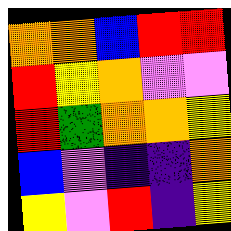[["orange", "orange", "blue", "red", "red"], ["red", "yellow", "orange", "violet", "violet"], ["red", "green", "orange", "orange", "yellow"], ["blue", "violet", "indigo", "indigo", "orange"], ["yellow", "violet", "red", "indigo", "yellow"]]